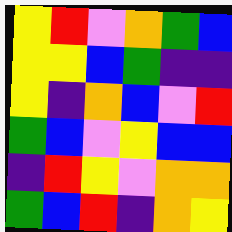[["yellow", "red", "violet", "orange", "green", "blue"], ["yellow", "yellow", "blue", "green", "indigo", "indigo"], ["yellow", "indigo", "orange", "blue", "violet", "red"], ["green", "blue", "violet", "yellow", "blue", "blue"], ["indigo", "red", "yellow", "violet", "orange", "orange"], ["green", "blue", "red", "indigo", "orange", "yellow"]]